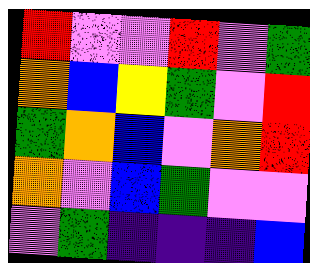[["red", "violet", "violet", "red", "violet", "green"], ["orange", "blue", "yellow", "green", "violet", "red"], ["green", "orange", "blue", "violet", "orange", "red"], ["orange", "violet", "blue", "green", "violet", "violet"], ["violet", "green", "indigo", "indigo", "indigo", "blue"]]